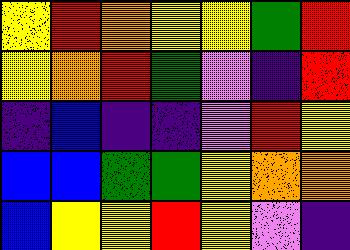[["yellow", "red", "orange", "yellow", "yellow", "green", "red"], ["yellow", "orange", "red", "green", "violet", "indigo", "red"], ["indigo", "blue", "indigo", "indigo", "violet", "red", "yellow"], ["blue", "blue", "green", "green", "yellow", "orange", "orange"], ["blue", "yellow", "yellow", "red", "yellow", "violet", "indigo"]]